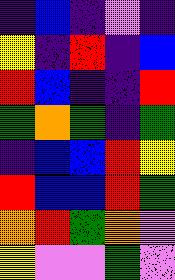[["indigo", "blue", "indigo", "violet", "indigo"], ["yellow", "indigo", "red", "indigo", "blue"], ["red", "blue", "indigo", "indigo", "red"], ["green", "orange", "green", "indigo", "green"], ["indigo", "blue", "blue", "red", "yellow"], ["red", "blue", "blue", "red", "green"], ["orange", "red", "green", "orange", "violet"], ["yellow", "violet", "violet", "green", "violet"]]